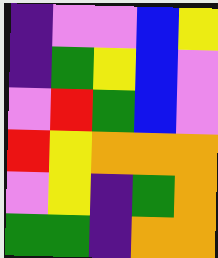[["indigo", "violet", "violet", "blue", "yellow"], ["indigo", "green", "yellow", "blue", "violet"], ["violet", "red", "green", "blue", "violet"], ["red", "yellow", "orange", "orange", "orange"], ["violet", "yellow", "indigo", "green", "orange"], ["green", "green", "indigo", "orange", "orange"]]